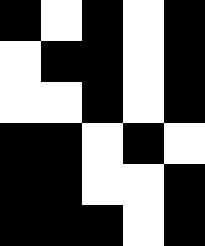[["black", "white", "black", "white", "black"], ["white", "black", "black", "white", "black"], ["white", "white", "black", "white", "black"], ["black", "black", "white", "black", "white"], ["black", "black", "white", "white", "black"], ["black", "black", "black", "white", "black"]]